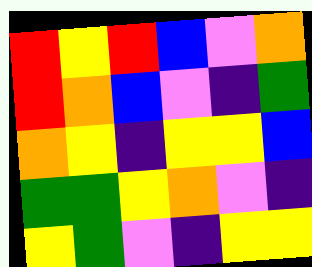[["red", "yellow", "red", "blue", "violet", "orange"], ["red", "orange", "blue", "violet", "indigo", "green"], ["orange", "yellow", "indigo", "yellow", "yellow", "blue"], ["green", "green", "yellow", "orange", "violet", "indigo"], ["yellow", "green", "violet", "indigo", "yellow", "yellow"]]